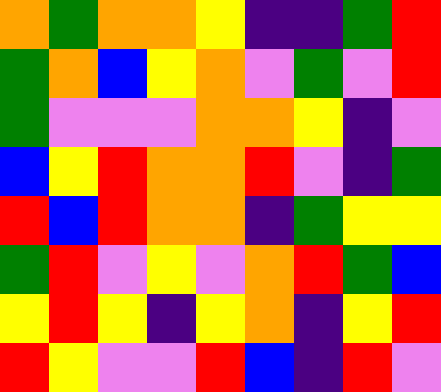[["orange", "green", "orange", "orange", "yellow", "indigo", "indigo", "green", "red"], ["green", "orange", "blue", "yellow", "orange", "violet", "green", "violet", "red"], ["green", "violet", "violet", "violet", "orange", "orange", "yellow", "indigo", "violet"], ["blue", "yellow", "red", "orange", "orange", "red", "violet", "indigo", "green"], ["red", "blue", "red", "orange", "orange", "indigo", "green", "yellow", "yellow"], ["green", "red", "violet", "yellow", "violet", "orange", "red", "green", "blue"], ["yellow", "red", "yellow", "indigo", "yellow", "orange", "indigo", "yellow", "red"], ["red", "yellow", "violet", "violet", "red", "blue", "indigo", "red", "violet"]]